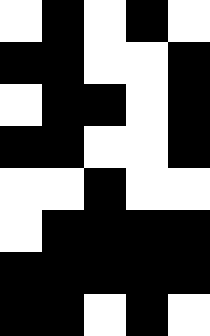[["white", "black", "white", "black", "white"], ["black", "black", "white", "white", "black"], ["white", "black", "black", "white", "black"], ["black", "black", "white", "white", "black"], ["white", "white", "black", "white", "white"], ["white", "black", "black", "black", "black"], ["black", "black", "black", "black", "black"], ["black", "black", "white", "black", "white"]]